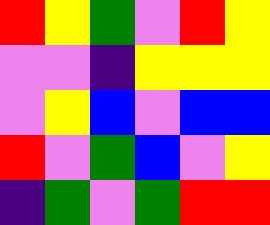[["red", "yellow", "green", "violet", "red", "yellow"], ["violet", "violet", "indigo", "yellow", "yellow", "yellow"], ["violet", "yellow", "blue", "violet", "blue", "blue"], ["red", "violet", "green", "blue", "violet", "yellow"], ["indigo", "green", "violet", "green", "red", "red"]]